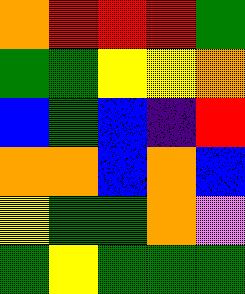[["orange", "red", "red", "red", "green"], ["green", "green", "yellow", "yellow", "orange"], ["blue", "green", "blue", "indigo", "red"], ["orange", "orange", "blue", "orange", "blue"], ["yellow", "green", "green", "orange", "violet"], ["green", "yellow", "green", "green", "green"]]